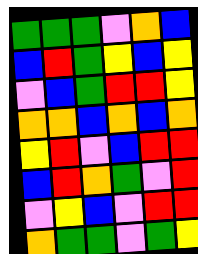[["green", "green", "green", "violet", "orange", "blue"], ["blue", "red", "green", "yellow", "blue", "yellow"], ["violet", "blue", "green", "red", "red", "yellow"], ["orange", "orange", "blue", "orange", "blue", "orange"], ["yellow", "red", "violet", "blue", "red", "red"], ["blue", "red", "orange", "green", "violet", "red"], ["violet", "yellow", "blue", "violet", "red", "red"], ["orange", "green", "green", "violet", "green", "yellow"]]